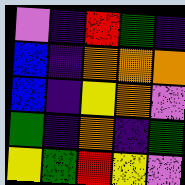[["violet", "indigo", "red", "green", "indigo"], ["blue", "indigo", "orange", "orange", "orange"], ["blue", "indigo", "yellow", "orange", "violet"], ["green", "indigo", "orange", "indigo", "green"], ["yellow", "green", "red", "yellow", "violet"]]